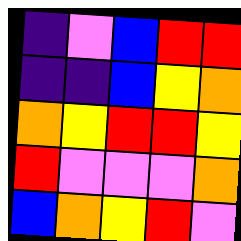[["indigo", "violet", "blue", "red", "red"], ["indigo", "indigo", "blue", "yellow", "orange"], ["orange", "yellow", "red", "red", "yellow"], ["red", "violet", "violet", "violet", "orange"], ["blue", "orange", "yellow", "red", "violet"]]